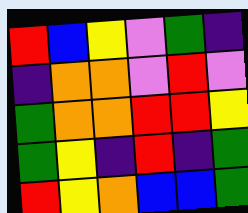[["red", "blue", "yellow", "violet", "green", "indigo"], ["indigo", "orange", "orange", "violet", "red", "violet"], ["green", "orange", "orange", "red", "red", "yellow"], ["green", "yellow", "indigo", "red", "indigo", "green"], ["red", "yellow", "orange", "blue", "blue", "green"]]